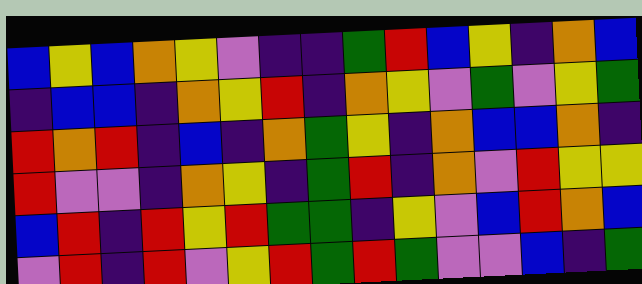[["blue", "yellow", "blue", "orange", "yellow", "violet", "indigo", "indigo", "green", "red", "blue", "yellow", "indigo", "orange", "blue"], ["indigo", "blue", "blue", "indigo", "orange", "yellow", "red", "indigo", "orange", "yellow", "violet", "green", "violet", "yellow", "green"], ["red", "orange", "red", "indigo", "blue", "indigo", "orange", "green", "yellow", "indigo", "orange", "blue", "blue", "orange", "indigo"], ["red", "violet", "violet", "indigo", "orange", "yellow", "indigo", "green", "red", "indigo", "orange", "violet", "red", "yellow", "yellow"], ["blue", "red", "indigo", "red", "yellow", "red", "green", "green", "indigo", "yellow", "violet", "blue", "red", "orange", "blue"], ["violet", "red", "indigo", "red", "violet", "yellow", "red", "green", "red", "green", "violet", "violet", "blue", "indigo", "green"]]